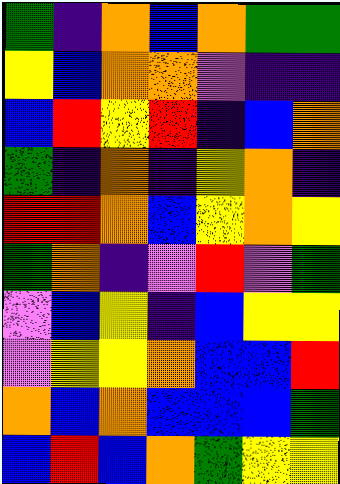[["green", "indigo", "orange", "blue", "orange", "green", "green"], ["yellow", "blue", "orange", "orange", "violet", "indigo", "indigo"], ["blue", "red", "yellow", "red", "indigo", "blue", "orange"], ["green", "indigo", "orange", "indigo", "yellow", "orange", "indigo"], ["red", "red", "orange", "blue", "yellow", "orange", "yellow"], ["green", "orange", "indigo", "violet", "red", "violet", "green"], ["violet", "blue", "yellow", "indigo", "blue", "yellow", "yellow"], ["violet", "yellow", "yellow", "orange", "blue", "blue", "red"], ["orange", "blue", "orange", "blue", "blue", "blue", "green"], ["blue", "red", "blue", "orange", "green", "yellow", "yellow"]]